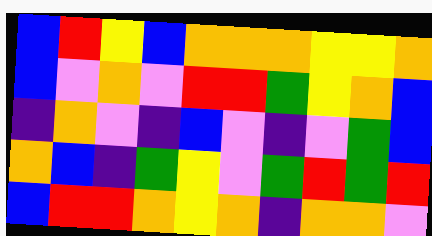[["blue", "red", "yellow", "blue", "orange", "orange", "orange", "yellow", "yellow", "orange"], ["blue", "violet", "orange", "violet", "red", "red", "green", "yellow", "orange", "blue"], ["indigo", "orange", "violet", "indigo", "blue", "violet", "indigo", "violet", "green", "blue"], ["orange", "blue", "indigo", "green", "yellow", "violet", "green", "red", "green", "red"], ["blue", "red", "red", "orange", "yellow", "orange", "indigo", "orange", "orange", "violet"]]